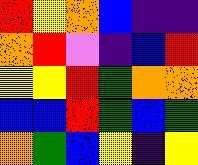[["red", "yellow", "orange", "blue", "indigo", "indigo"], ["orange", "red", "violet", "indigo", "blue", "red"], ["yellow", "yellow", "red", "green", "orange", "orange"], ["blue", "blue", "red", "green", "blue", "green"], ["orange", "green", "blue", "yellow", "indigo", "yellow"]]